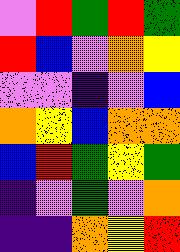[["violet", "red", "green", "red", "green"], ["red", "blue", "violet", "orange", "yellow"], ["violet", "violet", "indigo", "violet", "blue"], ["orange", "yellow", "blue", "orange", "orange"], ["blue", "red", "green", "yellow", "green"], ["indigo", "violet", "green", "violet", "orange"], ["indigo", "indigo", "orange", "yellow", "red"]]